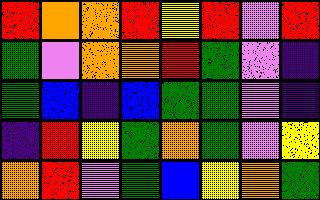[["red", "orange", "orange", "red", "yellow", "red", "violet", "red"], ["green", "violet", "orange", "orange", "red", "green", "violet", "indigo"], ["green", "blue", "indigo", "blue", "green", "green", "violet", "indigo"], ["indigo", "red", "yellow", "green", "orange", "green", "violet", "yellow"], ["orange", "red", "violet", "green", "blue", "yellow", "orange", "green"]]